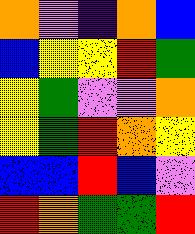[["orange", "violet", "indigo", "orange", "blue"], ["blue", "yellow", "yellow", "red", "green"], ["yellow", "green", "violet", "violet", "orange"], ["yellow", "green", "red", "orange", "yellow"], ["blue", "blue", "red", "blue", "violet"], ["red", "orange", "green", "green", "red"]]